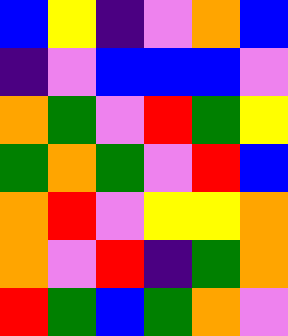[["blue", "yellow", "indigo", "violet", "orange", "blue"], ["indigo", "violet", "blue", "blue", "blue", "violet"], ["orange", "green", "violet", "red", "green", "yellow"], ["green", "orange", "green", "violet", "red", "blue"], ["orange", "red", "violet", "yellow", "yellow", "orange"], ["orange", "violet", "red", "indigo", "green", "orange"], ["red", "green", "blue", "green", "orange", "violet"]]